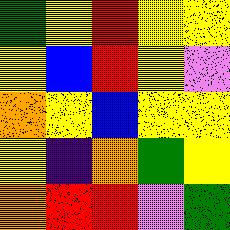[["green", "yellow", "red", "yellow", "yellow"], ["yellow", "blue", "red", "yellow", "violet"], ["orange", "yellow", "blue", "yellow", "yellow"], ["yellow", "indigo", "orange", "green", "yellow"], ["orange", "red", "red", "violet", "green"]]